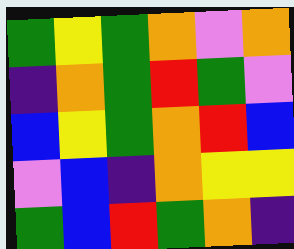[["green", "yellow", "green", "orange", "violet", "orange"], ["indigo", "orange", "green", "red", "green", "violet"], ["blue", "yellow", "green", "orange", "red", "blue"], ["violet", "blue", "indigo", "orange", "yellow", "yellow"], ["green", "blue", "red", "green", "orange", "indigo"]]